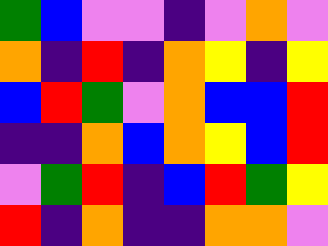[["green", "blue", "violet", "violet", "indigo", "violet", "orange", "violet"], ["orange", "indigo", "red", "indigo", "orange", "yellow", "indigo", "yellow"], ["blue", "red", "green", "violet", "orange", "blue", "blue", "red"], ["indigo", "indigo", "orange", "blue", "orange", "yellow", "blue", "red"], ["violet", "green", "red", "indigo", "blue", "red", "green", "yellow"], ["red", "indigo", "orange", "indigo", "indigo", "orange", "orange", "violet"]]